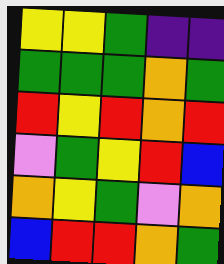[["yellow", "yellow", "green", "indigo", "indigo"], ["green", "green", "green", "orange", "green"], ["red", "yellow", "red", "orange", "red"], ["violet", "green", "yellow", "red", "blue"], ["orange", "yellow", "green", "violet", "orange"], ["blue", "red", "red", "orange", "green"]]